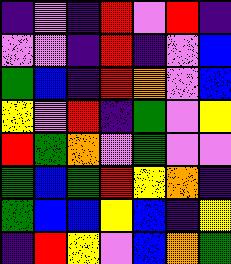[["indigo", "violet", "indigo", "red", "violet", "red", "indigo"], ["violet", "violet", "indigo", "red", "indigo", "violet", "blue"], ["green", "blue", "indigo", "red", "orange", "violet", "blue"], ["yellow", "violet", "red", "indigo", "green", "violet", "yellow"], ["red", "green", "orange", "violet", "green", "violet", "violet"], ["green", "blue", "green", "red", "yellow", "orange", "indigo"], ["green", "blue", "blue", "yellow", "blue", "indigo", "yellow"], ["indigo", "red", "yellow", "violet", "blue", "orange", "green"]]